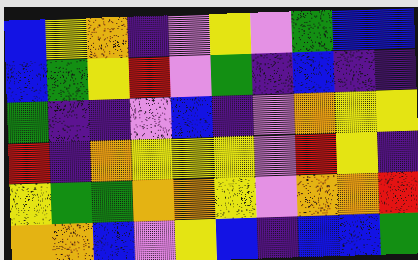[["blue", "yellow", "orange", "indigo", "violet", "yellow", "violet", "green", "blue", "blue"], ["blue", "green", "yellow", "red", "violet", "green", "indigo", "blue", "indigo", "indigo"], ["green", "indigo", "indigo", "violet", "blue", "indigo", "violet", "orange", "yellow", "yellow"], ["red", "indigo", "orange", "yellow", "yellow", "yellow", "violet", "red", "yellow", "indigo"], ["yellow", "green", "green", "orange", "orange", "yellow", "violet", "orange", "orange", "red"], ["orange", "orange", "blue", "violet", "yellow", "blue", "indigo", "blue", "blue", "green"]]